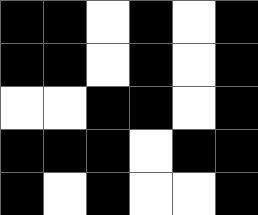[["black", "black", "white", "black", "white", "black"], ["black", "black", "white", "black", "white", "black"], ["white", "white", "black", "black", "white", "black"], ["black", "black", "black", "white", "black", "black"], ["black", "white", "black", "white", "white", "black"]]